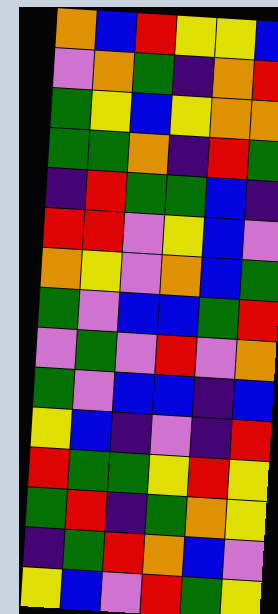[["orange", "blue", "red", "yellow", "yellow", "blue"], ["violet", "orange", "green", "indigo", "orange", "red"], ["green", "yellow", "blue", "yellow", "orange", "orange"], ["green", "green", "orange", "indigo", "red", "green"], ["indigo", "red", "green", "green", "blue", "indigo"], ["red", "red", "violet", "yellow", "blue", "violet"], ["orange", "yellow", "violet", "orange", "blue", "green"], ["green", "violet", "blue", "blue", "green", "red"], ["violet", "green", "violet", "red", "violet", "orange"], ["green", "violet", "blue", "blue", "indigo", "blue"], ["yellow", "blue", "indigo", "violet", "indigo", "red"], ["red", "green", "green", "yellow", "red", "yellow"], ["green", "red", "indigo", "green", "orange", "yellow"], ["indigo", "green", "red", "orange", "blue", "violet"], ["yellow", "blue", "violet", "red", "green", "yellow"]]